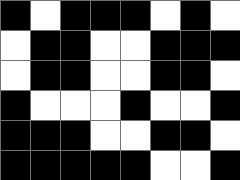[["black", "white", "black", "black", "black", "white", "black", "white"], ["white", "black", "black", "white", "white", "black", "black", "black"], ["white", "black", "black", "white", "white", "black", "black", "white"], ["black", "white", "white", "white", "black", "white", "white", "black"], ["black", "black", "black", "white", "white", "black", "black", "white"], ["black", "black", "black", "black", "black", "white", "white", "black"]]